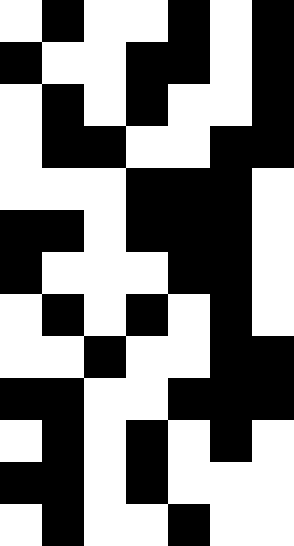[["white", "black", "white", "white", "black", "white", "black"], ["black", "white", "white", "black", "black", "white", "black"], ["white", "black", "white", "black", "white", "white", "black"], ["white", "black", "black", "white", "white", "black", "black"], ["white", "white", "white", "black", "black", "black", "white"], ["black", "black", "white", "black", "black", "black", "white"], ["black", "white", "white", "white", "black", "black", "white"], ["white", "black", "white", "black", "white", "black", "white"], ["white", "white", "black", "white", "white", "black", "black"], ["black", "black", "white", "white", "black", "black", "black"], ["white", "black", "white", "black", "white", "black", "white"], ["black", "black", "white", "black", "white", "white", "white"], ["white", "black", "white", "white", "black", "white", "white"]]